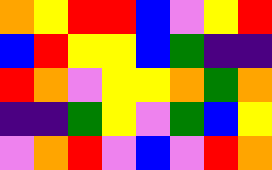[["orange", "yellow", "red", "red", "blue", "violet", "yellow", "red"], ["blue", "red", "yellow", "yellow", "blue", "green", "indigo", "indigo"], ["red", "orange", "violet", "yellow", "yellow", "orange", "green", "orange"], ["indigo", "indigo", "green", "yellow", "violet", "green", "blue", "yellow"], ["violet", "orange", "red", "violet", "blue", "violet", "red", "orange"]]